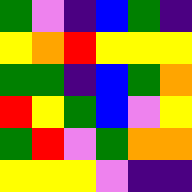[["green", "violet", "indigo", "blue", "green", "indigo"], ["yellow", "orange", "red", "yellow", "yellow", "yellow"], ["green", "green", "indigo", "blue", "green", "orange"], ["red", "yellow", "green", "blue", "violet", "yellow"], ["green", "red", "violet", "green", "orange", "orange"], ["yellow", "yellow", "yellow", "violet", "indigo", "indigo"]]